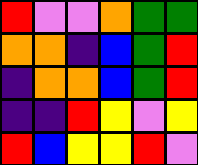[["red", "violet", "violet", "orange", "green", "green"], ["orange", "orange", "indigo", "blue", "green", "red"], ["indigo", "orange", "orange", "blue", "green", "red"], ["indigo", "indigo", "red", "yellow", "violet", "yellow"], ["red", "blue", "yellow", "yellow", "red", "violet"]]